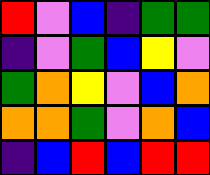[["red", "violet", "blue", "indigo", "green", "green"], ["indigo", "violet", "green", "blue", "yellow", "violet"], ["green", "orange", "yellow", "violet", "blue", "orange"], ["orange", "orange", "green", "violet", "orange", "blue"], ["indigo", "blue", "red", "blue", "red", "red"]]